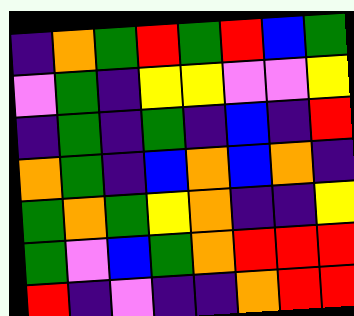[["indigo", "orange", "green", "red", "green", "red", "blue", "green"], ["violet", "green", "indigo", "yellow", "yellow", "violet", "violet", "yellow"], ["indigo", "green", "indigo", "green", "indigo", "blue", "indigo", "red"], ["orange", "green", "indigo", "blue", "orange", "blue", "orange", "indigo"], ["green", "orange", "green", "yellow", "orange", "indigo", "indigo", "yellow"], ["green", "violet", "blue", "green", "orange", "red", "red", "red"], ["red", "indigo", "violet", "indigo", "indigo", "orange", "red", "red"]]